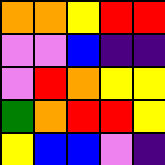[["orange", "orange", "yellow", "red", "red"], ["violet", "violet", "blue", "indigo", "indigo"], ["violet", "red", "orange", "yellow", "yellow"], ["green", "orange", "red", "red", "yellow"], ["yellow", "blue", "blue", "violet", "indigo"]]